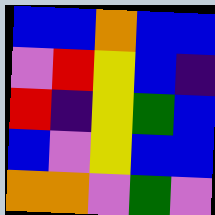[["blue", "blue", "orange", "blue", "blue"], ["violet", "red", "yellow", "blue", "indigo"], ["red", "indigo", "yellow", "green", "blue"], ["blue", "violet", "yellow", "blue", "blue"], ["orange", "orange", "violet", "green", "violet"]]